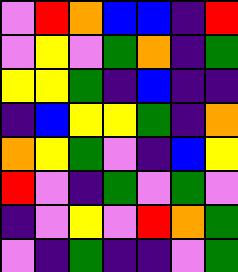[["violet", "red", "orange", "blue", "blue", "indigo", "red"], ["violet", "yellow", "violet", "green", "orange", "indigo", "green"], ["yellow", "yellow", "green", "indigo", "blue", "indigo", "indigo"], ["indigo", "blue", "yellow", "yellow", "green", "indigo", "orange"], ["orange", "yellow", "green", "violet", "indigo", "blue", "yellow"], ["red", "violet", "indigo", "green", "violet", "green", "violet"], ["indigo", "violet", "yellow", "violet", "red", "orange", "green"], ["violet", "indigo", "green", "indigo", "indigo", "violet", "green"]]